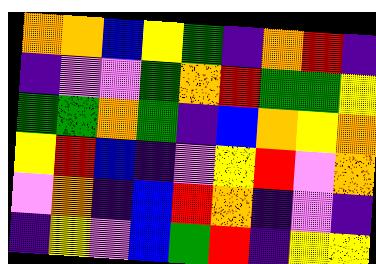[["orange", "orange", "blue", "yellow", "green", "indigo", "orange", "red", "indigo"], ["indigo", "violet", "violet", "green", "orange", "red", "green", "green", "yellow"], ["green", "green", "orange", "green", "indigo", "blue", "orange", "yellow", "orange"], ["yellow", "red", "blue", "indigo", "violet", "yellow", "red", "violet", "orange"], ["violet", "orange", "indigo", "blue", "red", "orange", "indigo", "violet", "indigo"], ["indigo", "yellow", "violet", "blue", "green", "red", "indigo", "yellow", "yellow"]]